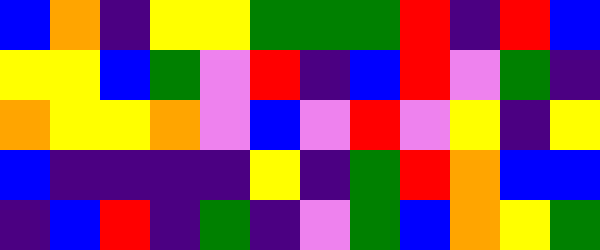[["blue", "orange", "indigo", "yellow", "yellow", "green", "green", "green", "red", "indigo", "red", "blue"], ["yellow", "yellow", "blue", "green", "violet", "red", "indigo", "blue", "red", "violet", "green", "indigo"], ["orange", "yellow", "yellow", "orange", "violet", "blue", "violet", "red", "violet", "yellow", "indigo", "yellow"], ["blue", "indigo", "indigo", "indigo", "indigo", "yellow", "indigo", "green", "red", "orange", "blue", "blue"], ["indigo", "blue", "red", "indigo", "green", "indigo", "violet", "green", "blue", "orange", "yellow", "green"]]